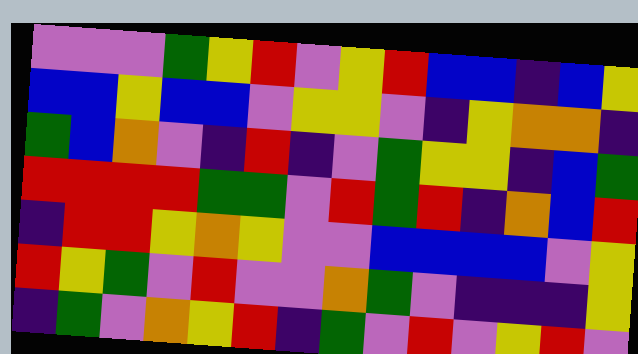[["violet", "violet", "violet", "green", "yellow", "red", "violet", "yellow", "red", "blue", "blue", "indigo", "blue", "yellow"], ["blue", "blue", "yellow", "blue", "blue", "violet", "yellow", "yellow", "violet", "indigo", "yellow", "orange", "orange", "indigo"], ["green", "blue", "orange", "violet", "indigo", "red", "indigo", "violet", "green", "yellow", "yellow", "indigo", "blue", "green"], ["red", "red", "red", "red", "green", "green", "violet", "red", "green", "red", "indigo", "orange", "blue", "red"], ["indigo", "red", "red", "yellow", "orange", "yellow", "violet", "violet", "blue", "blue", "blue", "blue", "violet", "yellow"], ["red", "yellow", "green", "violet", "red", "violet", "violet", "orange", "green", "violet", "indigo", "indigo", "indigo", "yellow"], ["indigo", "green", "violet", "orange", "yellow", "red", "indigo", "green", "violet", "red", "violet", "yellow", "red", "violet"]]